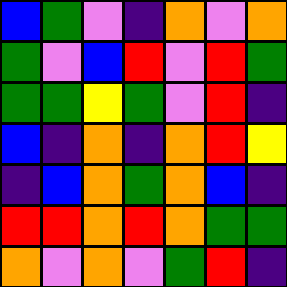[["blue", "green", "violet", "indigo", "orange", "violet", "orange"], ["green", "violet", "blue", "red", "violet", "red", "green"], ["green", "green", "yellow", "green", "violet", "red", "indigo"], ["blue", "indigo", "orange", "indigo", "orange", "red", "yellow"], ["indigo", "blue", "orange", "green", "orange", "blue", "indigo"], ["red", "red", "orange", "red", "orange", "green", "green"], ["orange", "violet", "orange", "violet", "green", "red", "indigo"]]